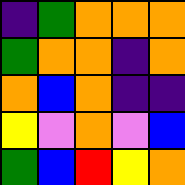[["indigo", "green", "orange", "orange", "orange"], ["green", "orange", "orange", "indigo", "orange"], ["orange", "blue", "orange", "indigo", "indigo"], ["yellow", "violet", "orange", "violet", "blue"], ["green", "blue", "red", "yellow", "orange"]]